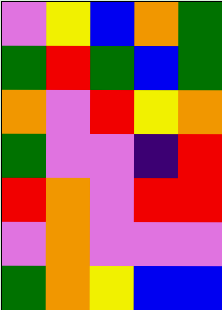[["violet", "yellow", "blue", "orange", "green"], ["green", "red", "green", "blue", "green"], ["orange", "violet", "red", "yellow", "orange"], ["green", "violet", "violet", "indigo", "red"], ["red", "orange", "violet", "red", "red"], ["violet", "orange", "violet", "violet", "violet"], ["green", "orange", "yellow", "blue", "blue"]]